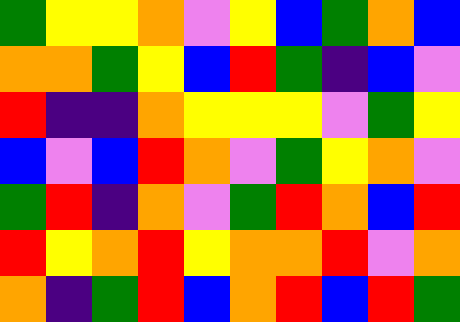[["green", "yellow", "yellow", "orange", "violet", "yellow", "blue", "green", "orange", "blue"], ["orange", "orange", "green", "yellow", "blue", "red", "green", "indigo", "blue", "violet"], ["red", "indigo", "indigo", "orange", "yellow", "yellow", "yellow", "violet", "green", "yellow"], ["blue", "violet", "blue", "red", "orange", "violet", "green", "yellow", "orange", "violet"], ["green", "red", "indigo", "orange", "violet", "green", "red", "orange", "blue", "red"], ["red", "yellow", "orange", "red", "yellow", "orange", "orange", "red", "violet", "orange"], ["orange", "indigo", "green", "red", "blue", "orange", "red", "blue", "red", "green"]]